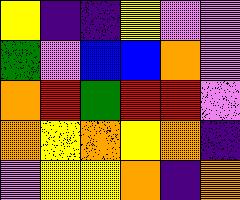[["yellow", "indigo", "indigo", "yellow", "violet", "violet"], ["green", "violet", "blue", "blue", "orange", "violet"], ["orange", "red", "green", "red", "red", "violet"], ["orange", "yellow", "orange", "yellow", "orange", "indigo"], ["violet", "yellow", "yellow", "orange", "indigo", "orange"]]